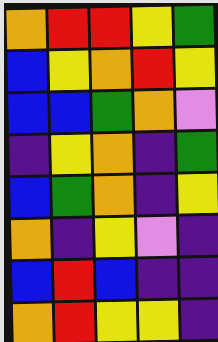[["orange", "red", "red", "yellow", "green"], ["blue", "yellow", "orange", "red", "yellow"], ["blue", "blue", "green", "orange", "violet"], ["indigo", "yellow", "orange", "indigo", "green"], ["blue", "green", "orange", "indigo", "yellow"], ["orange", "indigo", "yellow", "violet", "indigo"], ["blue", "red", "blue", "indigo", "indigo"], ["orange", "red", "yellow", "yellow", "indigo"]]